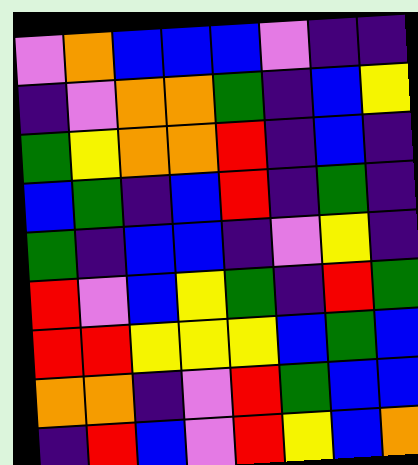[["violet", "orange", "blue", "blue", "blue", "violet", "indigo", "indigo"], ["indigo", "violet", "orange", "orange", "green", "indigo", "blue", "yellow"], ["green", "yellow", "orange", "orange", "red", "indigo", "blue", "indigo"], ["blue", "green", "indigo", "blue", "red", "indigo", "green", "indigo"], ["green", "indigo", "blue", "blue", "indigo", "violet", "yellow", "indigo"], ["red", "violet", "blue", "yellow", "green", "indigo", "red", "green"], ["red", "red", "yellow", "yellow", "yellow", "blue", "green", "blue"], ["orange", "orange", "indigo", "violet", "red", "green", "blue", "blue"], ["indigo", "red", "blue", "violet", "red", "yellow", "blue", "orange"]]